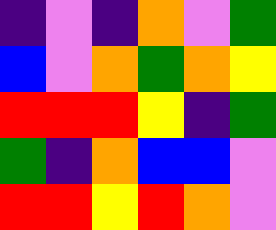[["indigo", "violet", "indigo", "orange", "violet", "green"], ["blue", "violet", "orange", "green", "orange", "yellow"], ["red", "red", "red", "yellow", "indigo", "green"], ["green", "indigo", "orange", "blue", "blue", "violet"], ["red", "red", "yellow", "red", "orange", "violet"]]